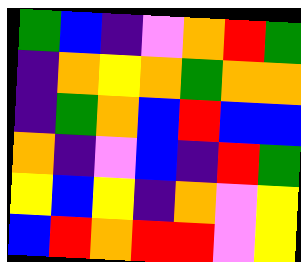[["green", "blue", "indigo", "violet", "orange", "red", "green"], ["indigo", "orange", "yellow", "orange", "green", "orange", "orange"], ["indigo", "green", "orange", "blue", "red", "blue", "blue"], ["orange", "indigo", "violet", "blue", "indigo", "red", "green"], ["yellow", "blue", "yellow", "indigo", "orange", "violet", "yellow"], ["blue", "red", "orange", "red", "red", "violet", "yellow"]]